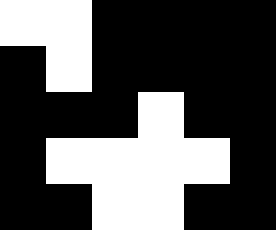[["white", "white", "black", "black", "black", "black"], ["black", "white", "black", "black", "black", "black"], ["black", "black", "black", "white", "black", "black"], ["black", "white", "white", "white", "white", "black"], ["black", "black", "white", "white", "black", "black"]]